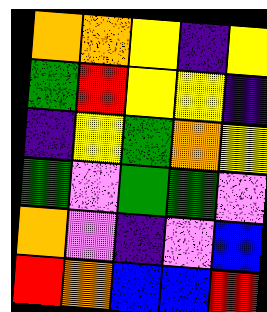[["orange", "orange", "yellow", "indigo", "yellow"], ["green", "red", "yellow", "yellow", "indigo"], ["indigo", "yellow", "green", "orange", "yellow"], ["green", "violet", "green", "green", "violet"], ["orange", "violet", "indigo", "violet", "blue"], ["red", "orange", "blue", "blue", "red"]]